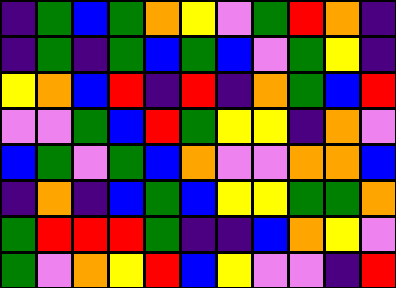[["indigo", "green", "blue", "green", "orange", "yellow", "violet", "green", "red", "orange", "indigo"], ["indigo", "green", "indigo", "green", "blue", "green", "blue", "violet", "green", "yellow", "indigo"], ["yellow", "orange", "blue", "red", "indigo", "red", "indigo", "orange", "green", "blue", "red"], ["violet", "violet", "green", "blue", "red", "green", "yellow", "yellow", "indigo", "orange", "violet"], ["blue", "green", "violet", "green", "blue", "orange", "violet", "violet", "orange", "orange", "blue"], ["indigo", "orange", "indigo", "blue", "green", "blue", "yellow", "yellow", "green", "green", "orange"], ["green", "red", "red", "red", "green", "indigo", "indigo", "blue", "orange", "yellow", "violet"], ["green", "violet", "orange", "yellow", "red", "blue", "yellow", "violet", "violet", "indigo", "red"]]